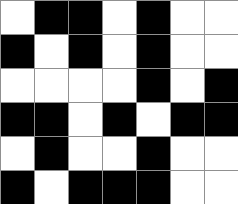[["white", "black", "black", "white", "black", "white", "white"], ["black", "white", "black", "white", "black", "white", "white"], ["white", "white", "white", "white", "black", "white", "black"], ["black", "black", "white", "black", "white", "black", "black"], ["white", "black", "white", "white", "black", "white", "white"], ["black", "white", "black", "black", "black", "white", "white"]]